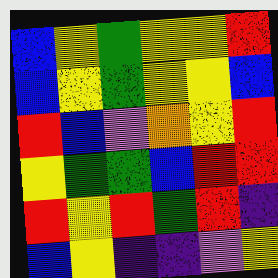[["blue", "yellow", "green", "yellow", "yellow", "red"], ["blue", "yellow", "green", "yellow", "yellow", "blue"], ["red", "blue", "violet", "orange", "yellow", "red"], ["yellow", "green", "green", "blue", "red", "red"], ["red", "yellow", "red", "green", "red", "indigo"], ["blue", "yellow", "indigo", "indigo", "violet", "yellow"]]